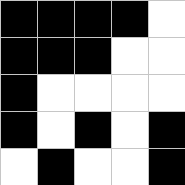[["black", "black", "black", "black", "white"], ["black", "black", "black", "white", "white"], ["black", "white", "white", "white", "white"], ["black", "white", "black", "white", "black"], ["white", "black", "white", "white", "black"]]